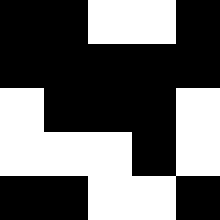[["black", "black", "white", "white", "black"], ["black", "black", "black", "black", "black"], ["white", "black", "black", "black", "white"], ["white", "white", "white", "black", "white"], ["black", "black", "white", "white", "black"]]